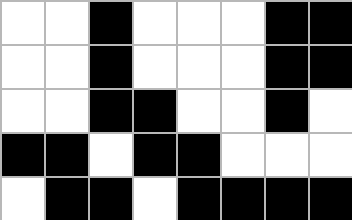[["white", "white", "black", "white", "white", "white", "black", "black"], ["white", "white", "black", "white", "white", "white", "black", "black"], ["white", "white", "black", "black", "white", "white", "black", "white"], ["black", "black", "white", "black", "black", "white", "white", "white"], ["white", "black", "black", "white", "black", "black", "black", "black"]]